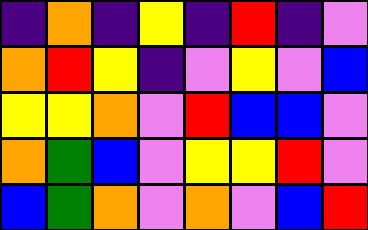[["indigo", "orange", "indigo", "yellow", "indigo", "red", "indigo", "violet"], ["orange", "red", "yellow", "indigo", "violet", "yellow", "violet", "blue"], ["yellow", "yellow", "orange", "violet", "red", "blue", "blue", "violet"], ["orange", "green", "blue", "violet", "yellow", "yellow", "red", "violet"], ["blue", "green", "orange", "violet", "orange", "violet", "blue", "red"]]